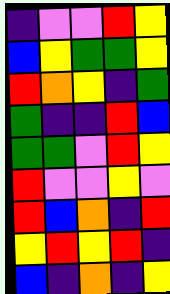[["indigo", "violet", "violet", "red", "yellow"], ["blue", "yellow", "green", "green", "yellow"], ["red", "orange", "yellow", "indigo", "green"], ["green", "indigo", "indigo", "red", "blue"], ["green", "green", "violet", "red", "yellow"], ["red", "violet", "violet", "yellow", "violet"], ["red", "blue", "orange", "indigo", "red"], ["yellow", "red", "yellow", "red", "indigo"], ["blue", "indigo", "orange", "indigo", "yellow"]]